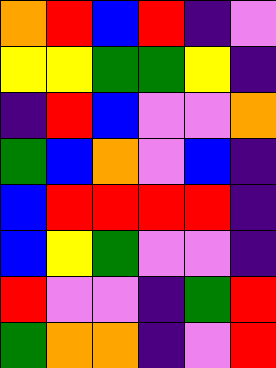[["orange", "red", "blue", "red", "indigo", "violet"], ["yellow", "yellow", "green", "green", "yellow", "indigo"], ["indigo", "red", "blue", "violet", "violet", "orange"], ["green", "blue", "orange", "violet", "blue", "indigo"], ["blue", "red", "red", "red", "red", "indigo"], ["blue", "yellow", "green", "violet", "violet", "indigo"], ["red", "violet", "violet", "indigo", "green", "red"], ["green", "orange", "orange", "indigo", "violet", "red"]]